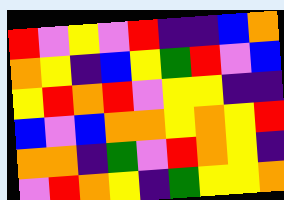[["red", "violet", "yellow", "violet", "red", "indigo", "indigo", "blue", "orange"], ["orange", "yellow", "indigo", "blue", "yellow", "green", "red", "violet", "blue"], ["yellow", "red", "orange", "red", "violet", "yellow", "yellow", "indigo", "indigo"], ["blue", "violet", "blue", "orange", "orange", "yellow", "orange", "yellow", "red"], ["orange", "orange", "indigo", "green", "violet", "red", "orange", "yellow", "indigo"], ["violet", "red", "orange", "yellow", "indigo", "green", "yellow", "yellow", "orange"]]